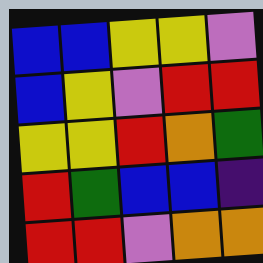[["blue", "blue", "yellow", "yellow", "violet"], ["blue", "yellow", "violet", "red", "red"], ["yellow", "yellow", "red", "orange", "green"], ["red", "green", "blue", "blue", "indigo"], ["red", "red", "violet", "orange", "orange"]]